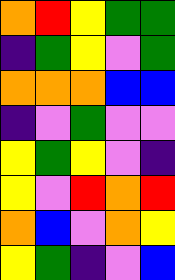[["orange", "red", "yellow", "green", "green"], ["indigo", "green", "yellow", "violet", "green"], ["orange", "orange", "orange", "blue", "blue"], ["indigo", "violet", "green", "violet", "violet"], ["yellow", "green", "yellow", "violet", "indigo"], ["yellow", "violet", "red", "orange", "red"], ["orange", "blue", "violet", "orange", "yellow"], ["yellow", "green", "indigo", "violet", "blue"]]